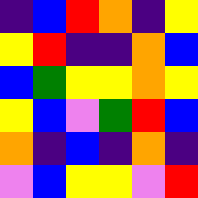[["indigo", "blue", "red", "orange", "indigo", "yellow"], ["yellow", "red", "indigo", "indigo", "orange", "blue"], ["blue", "green", "yellow", "yellow", "orange", "yellow"], ["yellow", "blue", "violet", "green", "red", "blue"], ["orange", "indigo", "blue", "indigo", "orange", "indigo"], ["violet", "blue", "yellow", "yellow", "violet", "red"]]